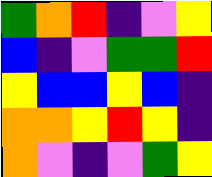[["green", "orange", "red", "indigo", "violet", "yellow"], ["blue", "indigo", "violet", "green", "green", "red"], ["yellow", "blue", "blue", "yellow", "blue", "indigo"], ["orange", "orange", "yellow", "red", "yellow", "indigo"], ["orange", "violet", "indigo", "violet", "green", "yellow"]]